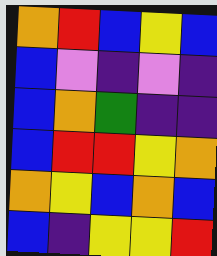[["orange", "red", "blue", "yellow", "blue"], ["blue", "violet", "indigo", "violet", "indigo"], ["blue", "orange", "green", "indigo", "indigo"], ["blue", "red", "red", "yellow", "orange"], ["orange", "yellow", "blue", "orange", "blue"], ["blue", "indigo", "yellow", "yellow", "red"]]